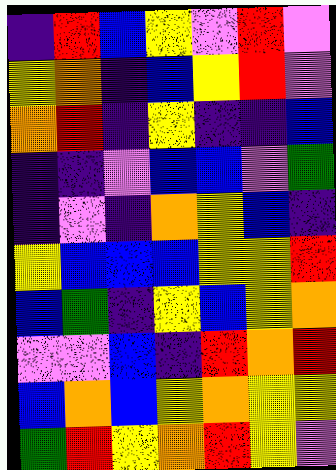[["indigo", "red", "blue", "yellow", "violet", "red", "violet"], ["yellow", "orange", "indigo", "blue", "yellow", "red", "violet"], ["orange", "red", "indigo", "yellow", "indigo", "indigo", "blue"], ["indigo", "indigo", "violet", "blue", "blue", "violet", "green"], ["indigo", "violet", "indigo", "orange", "yellow", "blue", "indigo"], ["yellow", "blue", "blue", "blue", "yellow", "yellow", "red"], ["blue", "green", "indigo", "yellow", "blue", "yellow", "orange"], ["violet", "violet", "blue", "indigo", "red", "orange", "red"], ["blue", "orange", "blue", "yellow", "orange", "yellow", "yellow"], ["green", "red", "yellow", "orange", "red", "yellow", "violet"]]